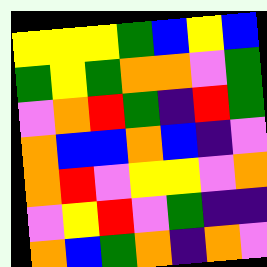[["yellow", "yellow", "yellow", "green", "blue", "yellow", "blue"], ["green", "yellow", "green", "orange", "orange", "violet", "green"], ["violet", "orange", "red", "green", "indigo", "red", "green"], ["orange", "blue", "blue", "orange", "blue", "indigo", "violet"], ["orange", "red", "violet", "yellow", "yellow", "violet", "orange"], ["violet", "yellow", "red", "violet", "green", "indigo", "indigo"], ["orange", "blue", "green", "orange", "indigo", "orange", "violet"]]